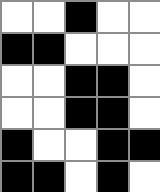[["white", "white", "black", "white", "white"], ["black", "black", "white", "white", "white"], ["white", "white", "black", "black", "white"], ["white", "white", "black", "black", "white"], ["black", "white", "white", "black", "black"], ["black", "black", "white", "black", "white"]]